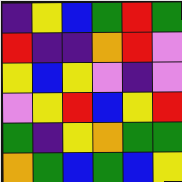[["indigo", "yellow", "blue", "green", "red", "green"], ["red", "indigo", "indigo", "orange", "red", "violet"], ["yellow", "blue", "yellow", "violet", "indigo", "violet"], ["violet", "yellow", "red", "blue", "yellow", "red"], ["green", "indigo", "yellow", "orange", "green", "green"], ["orange", "green", "blue", "green", "blue", "yellow"]]